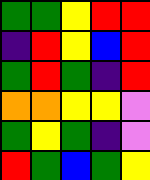[["green", "green", "yellow", "red", "red"], ["indigo", "red", "yellow", "blue", "red"], ["green", "red", "green", "indigo", "red"], ["orange", "orange", "yellow", "yellow", "violet"], ["green", "yellow", "green", "indigo", "violet"], ["red", "green", "blue", "green", "yellow"]]